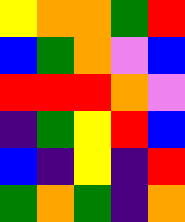[["yellow", "orange", "orange", "green", "red"], ["blue", "green", "orange", "violet", "blue"], ["red", "red", "red", "orange", "violet"], ["indigo", "green", "yellow", "red", "blue"], ["blue", "indigo", "yellow", "indigo", "red"], ["green", "orange", "green", "indigo", "orange"]]